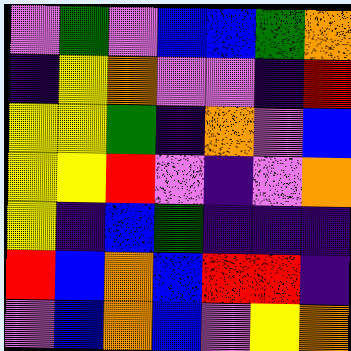[["violet", "green", "violet", "blue", "blue", "green", "orange"], ["indigo", "yellow", "orange", "violet", "violet", "indigo", "red"], ["yellow", "yellow", "green", "indigo", "orange", "violet", "blue"], ["yellow", "yellow", "red", "violet", "indigo", "violet", "orange"], ["yellow", "indigo", "blue", "green", "indigo", "indigo", "indigo"], ["red", "blue", "orange", "blue", "red", "red", "indigo"], ["violet", "blue", "orange", "blue", "violet", "yellow", "orange"]]